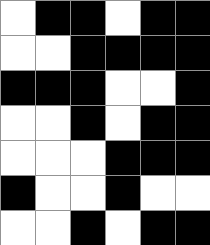[["white", "black", "black", "white", "black", "black"], ["white", "white", "black", "black", "black", "black"], ["black", "black", "black", "white", "white", "black"], ["white", "white", "black", "white", "black", "black"], ["white", "white", "white", "black", "black", "black"], ["black", "white", "white", "black", "white", "white"], ["white", "white", "black", "white", "black", "black"]]